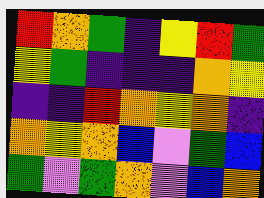[["red", "orange", "green", "indigo", "yellow", "red", "green"], ["yellow", "green", "indigo", "indigo", "indigo", "orange", "yellow"], ["indigo", "indigo", "red", "orange", "yellow", "orange", "indigo"], ["orange", "yellow", "orange", "blue", "violet", "green", "blue"], ["green", "violet", "green", "orange", "violet", "blue", "orange"]]